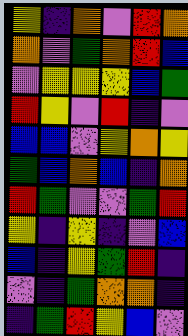[["yellow", "indigo", "orange", "violet", "red", "orange"], ["orange", "violet", "green", "orange", "red", "blue"], ["violet", "yellow", "yellow", "yellow", "blue", "green"], ["red", "yellow", "violet", "red", "indigo", "violet"], ["blue", "blue", "violet", "yellow", "orange", "yellow"], ["green", "blue", "orange", "blue", "indigo", "orange"], ["red", "green", "violet", "violet", "green", "red"], ["yellow", "indigo", "yellow", "indigo", "violet", "blue"], ["blue", "indigo", "yellow", "green", "red", "indigo"], ["violet", "indigo", "green", "orange", "orange", "indigo"], ["indigo", "green", "red", "yellow", "blue", "violet"]]